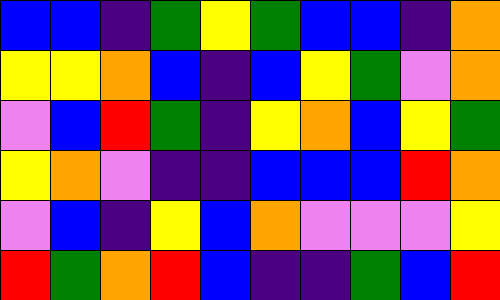[["blue", "blue", "indigo", "green", "yellow", "green", "blue", "blue", "indigo", "orange"], ["yellow", "yellow", "orange", "blue", "indigo", "blue", "yellow", "green", "violet", "orange"], ["violet", "blue", "red", "green", "indigo", "yellow", "orange", "blue", "yellow", "green"], ["yellow", "orange", "violet", "indigo", "indigo", "blue", "blue", "blue", "red", "orange"], ["violet", "blue", "indigo", "yellow", "blue", "orange", "violet", "violet", "violet", "yellow"], ["red", "green", "orange", "red", "blue", "indigo", "indigo", "green", "blue", "red"]]